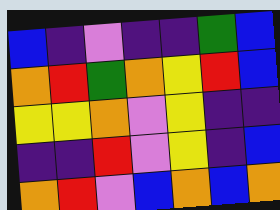[["blue", "indigo", "violet", "indigo", "indigo", "green", "blue"], ["orange", "red", "green", "orange", "yellow", "red", "blue"], ["yellow", "yellow", "orange", "violet", "yellow", "indigo", "indigo"], ["indigo", "indigo", "red", "violet", "yellow", "indigo", "blue"], ["orange", "red", "violet", "blue", "orange", "blue", "orange"]]